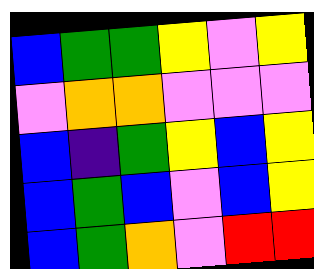[["blue", "green", "green", "yellow", "violet", "yellow"], ["violet", "orange", "orange", "violet", "violet", "violet"], ["blue", "indigo", "green", "yellow", "blue", "yellow"], ["blue", "green", "blue", "violet", "blue", "yellow"], ["blue", "green", "orange", "violet", "red", "red"]]